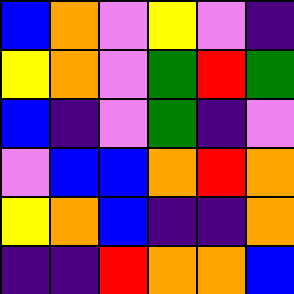[["blue", "orange", "violet", "yellow", "violet", "indigo"], ["yellow", "orange", "violet", "green", "red", "green"], ["blue", "indigo", "violet", "green", "indigo", "violet"], ["violet", "blue", "blue", "orange", "red", "orange"], ["yellow", "orange", "blue", "indigo", "indigo", "orange"], ["indigo", "indigo", "red", "orange", "orange", "blue"]]